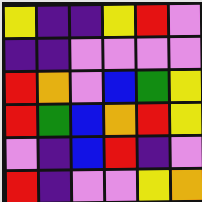[["yellow", "indigo", "indigo", "yellow", "red", "violet"], ["indigo", "indigo", "violet", "violet", "violet", "violet"], ["red", "orange", "violet", "blue", "green", "yellow"], ["red", "green", "blue", "orange", "red", "yellow"], ["violet", "indigo", "blue", "red", "indigo", "violet"], ["red", "indigo", "violet", "violet", "yellow", "orange"]]